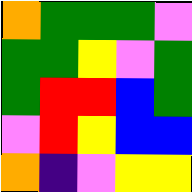[["orange", "green", "green", "green", "violet"], ["green", "green", "yellow", "violet", "green"], ["green", "red", "red", "blue", "green"], ["violet", "red", "yellow", "blue", "blue"], ["orange", "indigo", "violet", "yellow", "yellow"]]